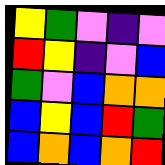[["yellow", "green", "violet", "indigo", "violet"], ["red", "yellow", "indigo", "violet", "blue"], ["green", "violet", "blue", "orange", "orange"], ["blue", "yellow", "blue", "red", "green"], ["blue", "orange", "blue", "orange", "red"]]